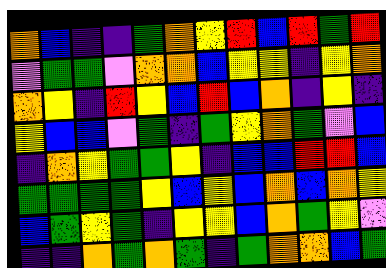[["orange", "blue", "indigo", "indigo", "green", "orange", "yellow", "red", "blue", "red", "green", "red"], ["violet", "green", "green", "violet", "orange", "orange", "blue", "yellow", "yellow", "indigo", "yellow", "orange"], ["orange", "yellow", "indigo", "red", "yellow", "blue", "red", "blue", "orange", "indigo", "yellow", "indigo"], ["yellow", "blue", "blue", "violet", "green", "indigo", "green", "yellow", "orange", "green", "violet", "blue"], ["indigo", "orange", "yellow", "green", "green", "yellow", "indigo", "blue", "blue", "red", "red", "blue"], ["green", "green", "green", "green", "yellow", "blue", "yellow", "blue", "orange", "blue", "orange", "yellow"], ["blue", "green", "yellow", "green", "indigo", "yellow", "yellow", "blue", "orange", "green", "yellow", "violet"], ["indigo", "indigo", "orange", "green", "orange", "green", "indigo", "green", "orange", "orange", "blue", "green"]]